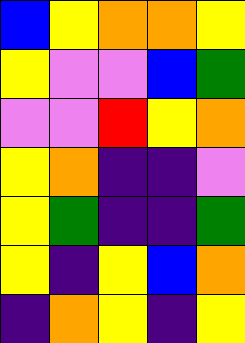[["blue", "yellow", "orange", "orange", "yellow"], ["yellow", "violet", "violet", "blue", "green"], ["violet", "violet", "red", "yellow", "orange"], ["yellow", "orange", "indigo", "indigo", "violet"], ["yellow", "green", "indigo", "indigo", "green"], ["yellow", "indigo", "yellow", "blue", "orange"], ["indigo", "orange", "yellow", "indigo", "yellow"]]